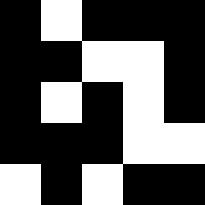[["black", "white", "black", "black", "black"], ["black", "black", "white", "white", "black"], ["black", "white", "black", "white", "black"], ["black", "black", "black", "white", "white"], ["white", "black", "white", "black", "black"]]